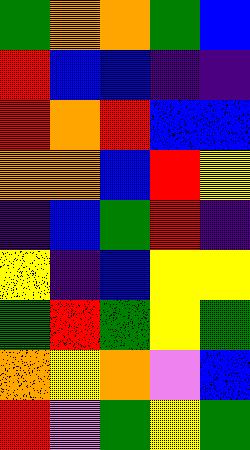[["green", "orange", "orange", "green", "blue"], ["red", "blue", "blue", "indigo", "indigo"], ["red", "orange", "red", "blue", "blue"], ["orange", "orange", "blue", "red", "yellow"], ["indigo", "blue", "green", "red", "indigo"], ["yellow", "indigo", "blue", "yellow", "yellow"], ["green", "red", "green", "yellow", "green"], ["orange", "yellow", "orange", "violet", "blue"], ["red", "violet", "green", "yellow", "green"]]